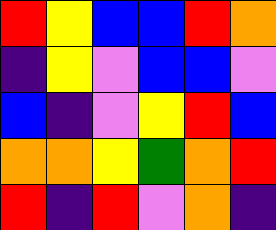[["red", "yellow", "blue", "blue", "red", "orange"], ["indigo", "yellow", "violet", "blue", "blue", "violet"], ["blue", "indigo", "violet", "yellow", "red", "blue"], ["orange", "orange", "yellow", "green", "orange", "red"], ["red", "indigo", "red", "violet", "orange", "indigo"]]